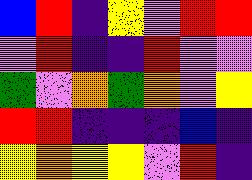[["blue", "red", "indigo", "yellow", "violet", "red", "red"], ["violet", "red", "indigo", "indigo", "red", "violet", "violet"], ["green", "violet", "orange", "green", "orange", "violet", "yellow"], ["red", "red", "indigo", "indigo", "indigo", "blue", "indigo"], ["yellow", "orange", "yellow", "yellow", "violet", "red", "indigo"]]